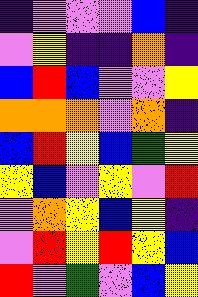[["indigo", "violet", "violet", "violet", "blue", "indigo"], ["violet", "yellow", "indigo", "indigo", "orange", "indigo"], ["blue", "red", "blue", "violet", "violet", "yellow"], ["orange", "orange", "orange", "violet", "orange", "indigo"], ["blue", "red", "yellow", "blue", "green", "yellow"], ["yellow", "blue", "violet", "yellow", "violet", "red"], ["violet", "orange", "yellow", "blue", "yellow", "indigo"], ["violet", "red", "yellow", "red", "yellow", "blue"], ["red", "violet", "green", "violet", "blue", "yellow"]]